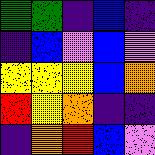[["green", "green", "indigo", "blue", "indigo"], ["indigo", "blue", "violet", "blue", "violet"], ["yellow", "yellow", "yellow", "blue", "orange"], ["red", "yellow", "orange", "indigo", "indigo"], ["indigo", "orange", "red", "blue", "violet"]]